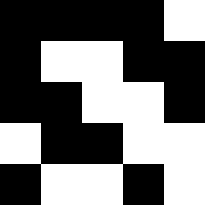[["black", "black", "black", "black", "white"], ["black", "white", "white", "black", "black"], ["black", "black", "white", "white", "black"], ["white", "black", "black", "white", "white"], ["black", "white", "white", "black", "white"]]